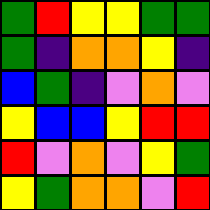[["green", "red", "yellow", "yellow", "green", "green"], ["green", "indigo", "orange", "orange", "yellow", "indigo"], ["blue", "green", "indigo", "violet", "orange", "violet"], ["yellow", "blue", "blue", "yellow", "red", "red"], ["red", "violet", "orange", "violet", "yellow", "green"], ["yellow", "green", "orange", "orange", "violet", "red"]]